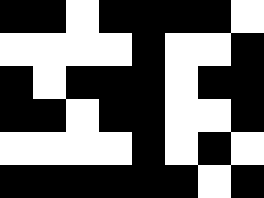[["black", "black", "white", "black", "black", "black", "black", "white"], ["white", "white", "white", "white", "black", "white", "white", "black"], ["black", "white", "black", "black", "black", "white", "black", "black"], ["black", "black", "white", "black", "black", "white", "white", "black"], ["white", "white", "white", "white", "black", "white", "black", "white"], ["black", "black", "black", "black", "black", "black", "white", "black"]]